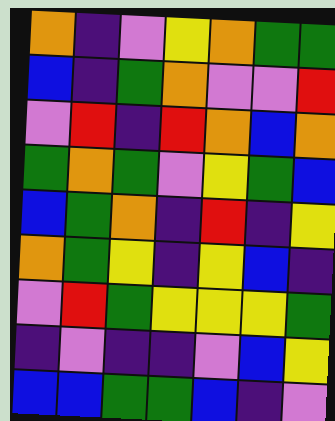[["orange", "indigo", "violet", "yellow", "orange", "green", "green"], ["blue", "indigo", "green", "orange", "violet", "violet", "red"], ["violet", "red", "indigo", "red", "orange", "blue", "orange"], ["green", "orange", "green", "violet", "yellow", "green", "blue"], ["blue", "green", "orange", "indigo", "red", "indigo", "yellow"], ["orange", "green", "yellow", "indigo", "yellow", "blue", "indigo"], ["violet", "red", "green", "yellow", "yellow", "yellow", "green"], ["indigo", "violet", "indigo", "indigo", "violet", "blue", "yellow"], ["blue", "blue", "green", "green", "blue", "indigo", "violet"]]